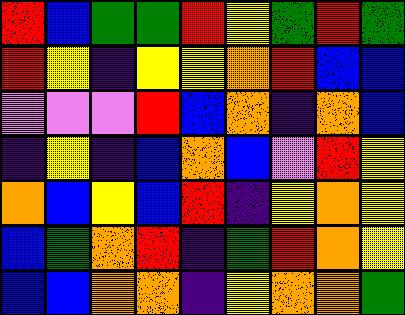[["red", "blue", "green", "green", "red", "yellow", "green", "red", "green"], ["red", "yellow", "indigo", "yellow", "yellow", "orange", "red", "blue", "blue"], ["violet", "violet", "violet", "red", "blue", "orange", "indigo", "orange", "blue"], ["indigo", "yellow", "indigo", "blue", "orange", "blue", "violet", "red", "yellow"], ["orange", "blue", "yellow", "blue", "red", "indigo", "yellow", "orange", "yellow"], ["blue", "green", "orange", "red", "indigo", "green", "red", "orange", "yellow"], ["blue", "blue", "orange", "orange", "indigo", "yellow", "orange", "orange", "green"]]